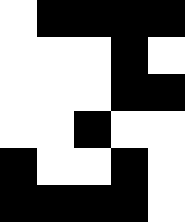[["white", "black", "black", "black", "black"], ["white", "white", "white", "black", "white"], ["white", "white", "white", "black", "black"], ["white", "white", "black", "white", "white"], ["black", "white", "white", "black", "white"], ["black", "black", "black", "black", "white"]]